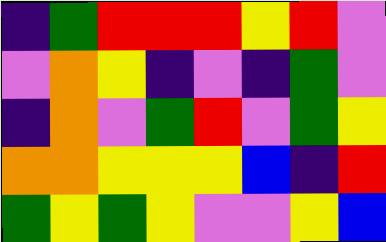[["indigo", "green", "red", "red", "red", "yellow", "red", "violet"], ["violet", "orange", "yellow", "indigo", "violet", "indigo", "green", "violet"], ["indigo", "orange", "violet", "green", "red", "violet", "green", "yellow"], ["orange", "orange", "yellow", "yellow", "yellow", "blue", "indigo", "red"], ["green", "yellow", "green", "yellow", "violet", "violet", "yellow", "blue"]]